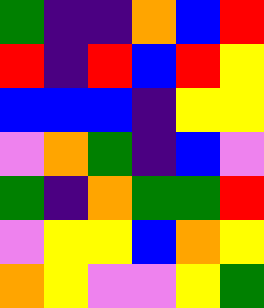[["green", "indigo", "indigo", "orange", "blue", "red"], ["red", "indigo", "red", "blue", "red", "yellow"], ["blue", "blue", "blue", "indigo", "yellow", "yellow"], ["violet", "orange", "green", "indigo", "blue", "violet"], ["green", "indigo", "orange", "green", "green", "red"], ["violet", "yellow", "yellow", "blue", "orange", "yellow"], ["orange", "yellow", "violet", "violet", "yellow", "green"]]